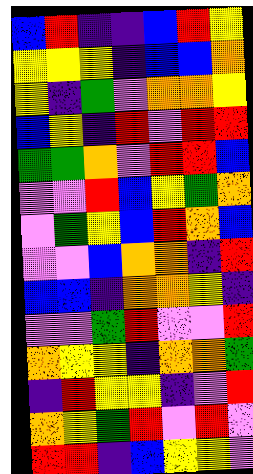[["blue", "red", "indigo", "indigo", "blue", "red", "yellow"], ["yellow", "yellow", "yellow", "indigo", "blue", "blue", "orange"], ["yellow", "indigo", "green", "violet", "orange", "orange", "yellow"], ["blue", "yellow", "indigo", "red", "violet", "red", "red"], ["green", "green", "orange", "violet", "red", "red", "blue"], ["violet", "violet", "red", "blue", "yellow", "green", "orange"], ["violet", "green", "yellow", "blue", "red", "orange", "blue"], ["violet", "violet", "blue", "orange", "orange", "indigo", "red"], ["blue", "blue", "indigo", "orange", "orange", "yellow", "indigo"], ["violet", "violet", "green", "red", "violet", "violet", "red"], ["orange", "yellow", "yellow", "indigo", "orange", "orange", "green"], ["indigo", "red", "yellow", "yellow", "indigo", "violet", "red"], ["orange", "yellow", "green", "red", "violet", "red", "violet"], ["red", "red", "indigo", "blue", "yellow", "yellow", "violet"]]